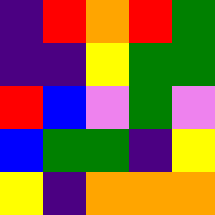[["indigo", "red", "orange", "red", "green"], ["indigo", "indigo", "yellow", "green", "green"], ["red", "blue", "violet", "green", "violet"], ["blue", "green", "green", "indigo", "yellow"], ["yellow", "indigo", "orange", "orange", "orange"]]